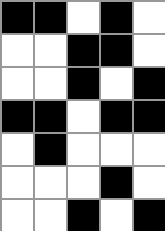[["black", "black", "white", "black", "white"], ["white", "white", "black", "black", "white"], ["white", "white", "black", "white", "black"], ["black", "black", "white", "black", "black"], ["white", "black", "white", "white", "white"], ["white", "white", "white", "black", "white"], ["white", "white", "black", "white", "black"]]